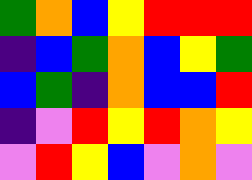[["green", "orange", "blue", "yellow", "red", "red", "red"], ["indigo", "blue", "green", "orange", "blue", "yellow", "green"], ["blue", "green", "indigo", "orange", "blue", "blue", "red"], ["indigo", "violet", "red", "yellow", "red", "orange", "yellow"], ["violet", "red", "yellow", "blue", "violet", "orange", "violet"]]